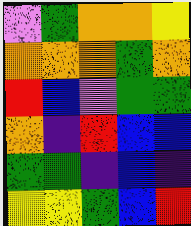[["violet", "green", "orange", "orange", "yellow"], ["orange", "orange", "orange", "green", "orange"], ["red", "blue", "violet", "green", "green"], ["orange", "indigo", "red", "blue", "blue"], ["green", "green", "indigo", "blue", "indigo"], ["yellow", "yellow", "green", "blue", "red"]]